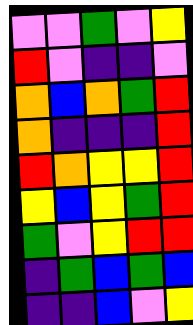[["violet", "violet", "green", "violet", "yellow"], ["red", "violet", "indigo", "indigo", "violet"], ["orange", "blue", "orange", "green", "red"], ["orange", "indigo", "indigo", "indigo", "red"], ["red", "orange", "yellow", "yellow", "red"], ["yellow", "blue", "yellow", "green", "red"], ["green", "violet", "yellow", "red", "red"], ["indigo", "green", "blue", "green", "blue"], ["indigo", "indigo", "blue", "violet", "yellow"]]